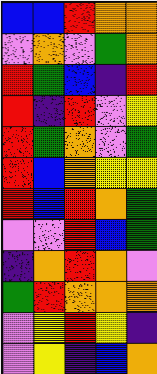[["blue", "blue", "red", "orange", "orange"], ["violet", "orange", "violet", "green", "orange"], ["red", "green", "blue", "indigo", "red"], ["red", "indigo", "red", "violet", "yellow"], ["red", "green", "orange", "violet", "green"], ["red", "blue", "orange", "yellow", "yellow"], ["red", "blue", "red", "orange", "green"], ["violet", "violet", "red", "blue", "green"], ["indigo", "orange", "red", "orange", "violet"], ["green", "red", "orange", "orange", "orange"], ["violet", "yellow", "red", "yellow", "indigo"], ["violet", "yellow", "indigo", "blue", "orange"]]